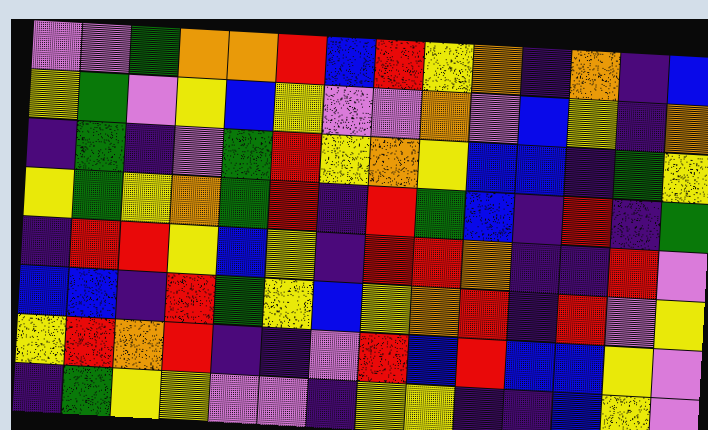[["violet", "violet", "green", "orange", "orange", "red", "blue", "red", "yellow", "orange", "indigo", "orange", "indigo", "blue"], ["yellow", "green", "violet", "yellow", "blue", "yellow", "violet", "violet", "orange", "violet", "blue", "yellow", "indigo", "orange"], ["indigo", "green", "indigo", "violet", "green", "red", "yellow", "orange", "yellow", "blue", "blue", "indigo", "green", "yellow"], ["yellow", "green", "yellow", "orange", "green", "red", "indigo", "red", "green", "blue", "indigo", "red", "indigo", "green"], ["indigo", "red", "red", "yellow", "blue", "yellow", "indigo", "red", "red", "orange", "indigo", "indigo", "red", "violet"], ["blue", "blue", "indigo", "red", "green", "yellow", "blue", "yellow", "orange", "red", "indigo", "red", "violet", "yellow"], ["yellow", "red", "orange", "red", "indigo", "indigo", "violet", "red", "blue", "red", "blue", "blue", "yellow", "violet"], ["indigo", "green", "yellow", "yellow", "violet", "violet", "indigo", "yellow", "yellow", "indigo", "indigo", "blue", "yellow", "violet"]]